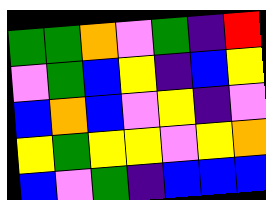[["green", "green", "orange", "violet", "green", "indigo", "red"], ["violet", "green", "blue", "yellow", "indigo", "blue", "yellow"], ["blue", "orange", "blue", "violet", "yellow", "indigo", "violet"], ["yellow", "green", "yellow", "yellow", "violet", "yellow", "orange"], ["blue", "violet", "green", "indigo", "blue", "blue", "blue"]]